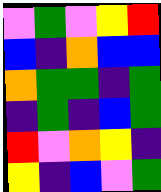[["violet", "green", "violet", "yellow", "red"], ["blue", "indigo", "orange", "blue", "blue"], ["orange", "green", "green", "indigo", "green"], ["indigo", "green", "indigo", "blue", "green"], ["red", "violet", "orange", "yellow", "indigo"], ["yellow", "indigo", "blue", "violet", "green"]]